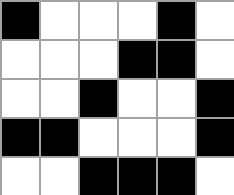[["black", "white", "white", "white", "black", "white"], ["white", "white", "white", "black", "black", "white"], ["white", "white", "black", "white", "white", "black"], ["black", "black", "white", "white", "white", "black"], ["white", "white", "black", "black", "black", "white"]]